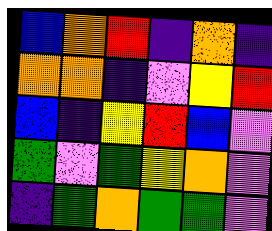[["blue", "orange", "red", "indigo", "orange", "indigo"], ["orange", "orange", "indigo", "violet", "yellow", "red"], ["blue", "indigo", "yellow", "red", "blue", "violet"], ["green", "violet", "green", "yellow", "orange", "violet"], ["indigo", "green", "orange", "green", "green", "violet"]]